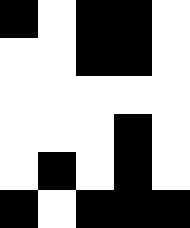[["black", "white", "black", "black", "white"], ["white", "white", "black", "black", "white"], ["white", "white", "white", "white", "white"], ["white", "white", "white", "black", "white"], ["white", "black", "white", "black", "white"], ["black", "white", "black", "black", "black"]]